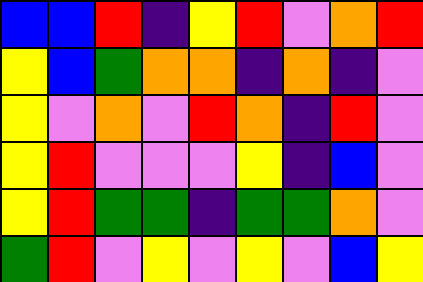[["blue", "blue", "red", "indigo", "yellow", "red", "violet", "orange", "red"], ["yellow", "blue", "green", "orange", "orange", "indigo", "orange", "indigo", "violet"], ["yellow", "violet", "orange", "violet", "red", "orange", "indigo", "red", "violet"], ["yellow", "red", "violet", "violet", "violet", "yellow", "indigo", "blue", "violet"], ["yellow", "red", "green", "green", "indigo", "green", "green", "orange", "violet"], ["green", "red", "violet", "yellow", "violet", "yellow", "violet", "blue", "yellow"]]